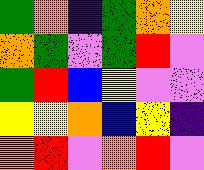[["green", "orange", "indigo", "green", "orange", "yellow"], ["orange", "green", "violet", "green", "red", "violet"], ["green", "red", "blue", "yellow", "violet", "violet"], ["yellow", "yellow", "orange", "blue", "yellow", "indigo"], ["orange", "red", "violet", "orange", "red", "violet"]]